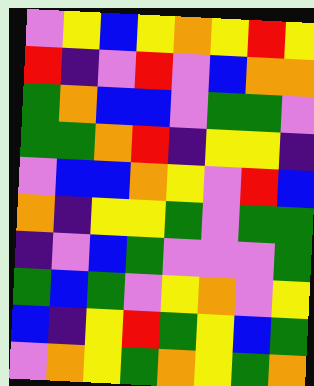[["violet", "yellow", "blue", "yellow", "orange", "yellow", "red", "yellow"], ["red", "indigo", "violet", "red", "violet", "blue", "orange", "orange"], ["green", "orange", "blue", "blue", "violet", "green", "green", "violet"], ["green", "green", "orange", "red", "indigo", "yellow", "yellow", "indigo"], ["violet", "blue", "blue", "orange", "yellow", "violet", "red", "blue"], ["orange", "indigo", "yellow", "yellow", "green", "violet", "green", "green"], ["indigo", "violet", "blue", "green", "violet", "violet", "violet", "green"], ["green", "blue", "green", "violet", "yellow", "orange", "violet", "yellow"], ["blue", "indigo", "yellow", "red", "green", "yellow", "blue", "green"], ["violet", "orange", "yellow", "green", "orange", "yellow", "green", "orange"]]